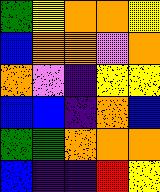[["green", "yellow", "orange", "orange", "yellow"], ["blue", "orange", "orange", "violet", "orange"], ["orange", "violet", "indigo", "yellow", "yellow"], ["blue", "blue", "indigo", "orange", "blue"], ["green", "green", "orange", "orange", "orange"], ["blue", "indigo", "indigo", "red", "yellow"]]